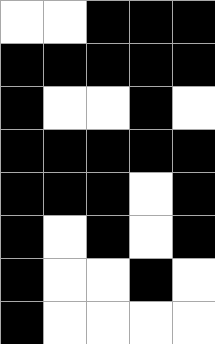[["white", "white", "black", "black", "black"], ["black", "black", "black", "black", "black"], ["black", "white", "white", "black", "white"], ["black", "black", "black", "black", "black"], ["black", "black", "black", "white", "black"], ["black", "white", "black", "white", "black"], ["black", "white", "white", "black", "white"], ["black", "white", "white", "white", "white"]]